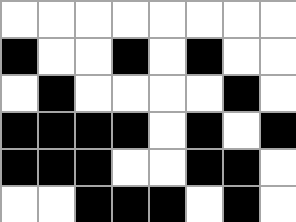[["white", "white", "white", "white", "white", "white", "white", "white"], ["black", "white", "white", "black", "white", "black", "white", "white"], ["white", "black", "white", "white", "white", "white", "black", "white"], ["black", "black", "black", "black", "white", "black", "white", "black"], ["black", "black", "black", "white", "white", "black", "black", "white"], ["white", "white", "black", "black", "black", "white", "black", "white"]]